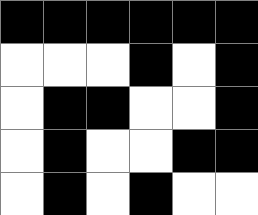[["black", "black", "black", "black", "black", "black"], ["white", "white", "white", "black", "white", "black"], ["white", "black", "black", "white", "white", "black"], ["white", "black", "white", "white", "black", "black"], ["white", "black", "white", "black", "white", "white"]]